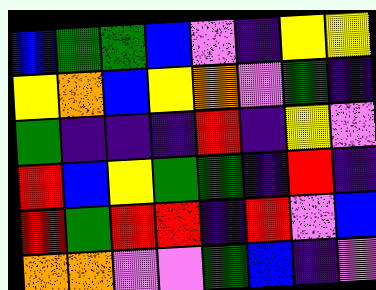[["blue", "green", "green", "blue", "violet", "indigo", "yellow", "yellow"], ["yellow", "orange", "blue", "yellow", "orange", "violet", "green", "indigo"], ["green", "indigo", "indigo", "indigo", "red", "indigo", "yellow", "violet"], ["red", "blue", "yellow", "green", "green", "indigo", "red", "indigo"], ["red", "green", "red", "red", "indigo", "red", "violet", "blue"], ["orange", "orange", "violet", "violet", "green", "blue", "indigo", "violet"]]